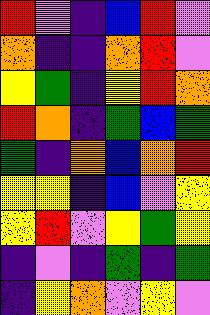[["red", "violet", "indigo", "blue", "red", "violet"], ["orange", "indigo", "indigo", "orange", "red", "violet"], ["yellow", "green", "indigo", "yellow", "red", "orange"], ["red", "orange", "indigo", "green", "blue", "green"], ["green", "indigo", "orange", "blue", "orange", "red"], ["yellow", "yellow", "indigo", "blue", "violet", "yellow"], ["yellow", "red", "violet", "yellow", "green", "yellow"], ["indigo", "violet", "indigo", "green", "indigo", "green"], ["indigo", "yellow", "orange", "violet", "yellow", "violet"]]